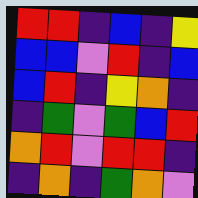[["red", "red", "indigo", "blue", "indigo", "yellow"], ["blue", "blue", "violet", "red", "indigo", "blue"], ["blue", "red", "indigo", "yellow", "orange", "indigo"], ["indigo", "green", "violet", "green", "blue", "red"], ["orange", "red", "violet", "red", "red", "indigo"], ["indigo", "orange", "indigo", "green", "orange", "violet"]]